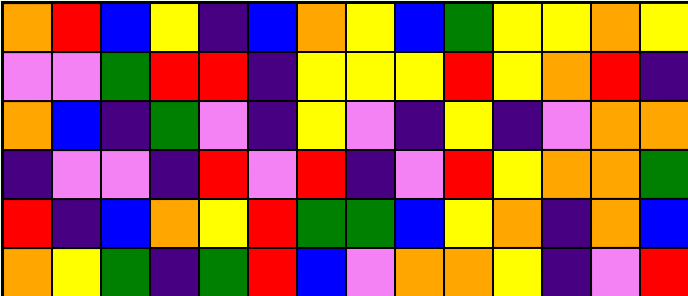[["orange", "red", "blue", "yellow", "indigo", "blue", "orange", "yellow", "blue", "green", "yellow", "yellow", "orange", "yellow"], ["violet", "violet", "green", "red", "red", "indigo", "yellow", "yellow", "yellow", "red", "yellow", "orange", "red", "indigo"], ["orange", "blue", "indigo", "green", "violet", "indigo", "yellow", "violet", "indigo", "yellow", "indigo", "violet", "orange", "orange"], ["indigo", "violet", "violet", "indigo", "red", "violet", "red", "indigo", "violet", "red", "yellow", "orange", "orange", "green"], ["red", "indigo", "blue", "orange", "yellow", "red", "green", "green", "blue", "yellow", "orange", "indigo", "orange", "blue"], ["orange", "yellow", "green", "indigo", "green", "red", "blue", "violet", "orange", "orange", "yellow", "indigo", "violet", "red"]]